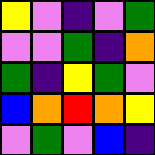[["yellow", "violet", "indigo", "violet", "green"], ["violet", "violet", "green", "indigo", "orange"], ["green", "indigo", "yellow", "green", "violet"], ["blue", "orange", "red", "orange", "yellow"], ["violet", "green", "violet", "blue", "indigo"]]